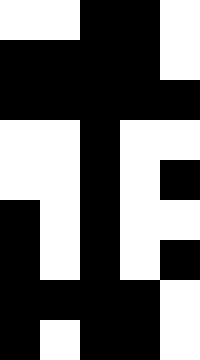[["white", "white", "black", "black", "white"], ["black", "black", "black", "black", "white"], ["black", "black", "black", "black", "black"], ["white", "white", "black", "white", "white"], ["white", "white", "black", "white", "black"], ["black", "white", "black", "white", "white"], ["black", "white", "black", "white", "black"], ["black", "black", "black", "black", "white"], ["black", "white", "black", "black", "white"]]